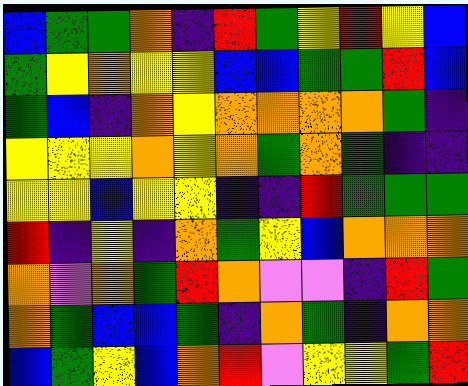[["blue", "green", "green", "orange", "indigo", "red", "green", "yellow", "red", "yellow", "blue"], ["green", "yellow", "orange", "yellow", "yellow", "blue", "blue", "green", "green", "red", "blue"], ["green", "blue", "indigo", "orange", "yellow", "orange", "orange", "orange", "orange", "green", "indigo"], ["yellow", "yellow", "yellow", "orange", "yellow", "orange", "green", "orange", "green", "indigo", "indigo"], ["yellow", "yellow", "blue", "yellow", "yellow", "indigo", "indigo", "red", "green", "green", "green"], ["red", "indigo", "yellow", "indigo", "orange", "green", "yellow", "blue", "orange", "orange", "orange"], ["orange", "violet", "orange", "green", "red", "orange", "violet", "violet", "indigo", "red", "green"], ["orange", "green", "blue", "blue", "green", "indigo", "orange", "green", "indigo", "orange", "orange"], ["blue", "green", "yellow", "blue", "orange", "red", "violet", "yellow", "yellow", "green", "red"]]